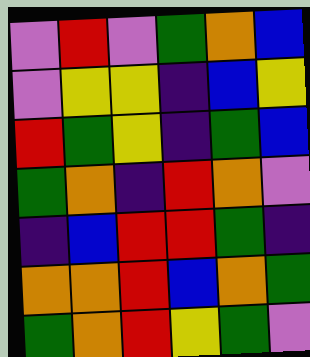[["violet", "red", "violet", "green", "orange", "blue"], ["violet", "yellow", "yellow", "indigo", "blue", "yellow"], ["red", "green", "yellow", "indigo", "green", "blue"], ["green", "orange", "indigo", "red", "orange", "violet"], ["indigo", "blue", "red", "red", "green", "indigo"], ["orange", "orange", "red", "blue", "orange", "green"], ["green", "orange", "red", "yellow", "green", "violet"]]